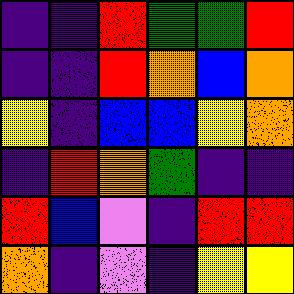[["indigo", "indigo", "red", "green", "green", "red"], ["indigo", "indigo", "red", "orange", "blue", "orange"], ["yellow", "indigo", "blue", "blue", "yellow", "orange"], ["indigo", "red", "orange", "green", "indigo", "indigo"], ["red", "blue", "violet", "indigo", "red", "red"], ["orange", "indigo", "violet", "indigo", "yellow", "yellow"]]